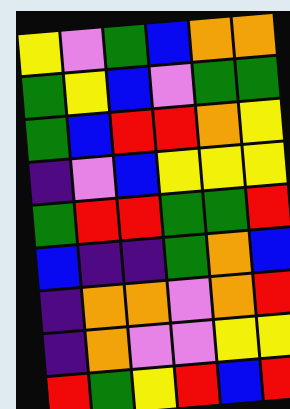[["yellow", "violet", "green", "blue", "orange", "orange"], ["green", "yellow", "blue", "violet", "green", "green"], ["green", "blue", "red", "red", "orange", "yellow"], ["indigo", "violet", "blue", "yellow", "yellow", "yellow"], ["green", "red", "red", "green", "green", "red"], ["blue", "indigo", "indigo", "green", "orange", "blue"], ["indigo", "orange", "orange", "violet", "orange", "red"], ["indigo", "orange", "violet", "violet", "yellow", "yellow"], ["red", "green", "yellow", "red", "blue", "red"]]